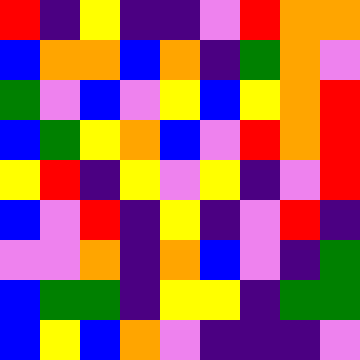[["red", "indigo", "yellow", "indigo", "indigo", "violet", "red", "orange", "orange"], ["blue", "orange", "orange", "blue", "orange", "indigo", "green", "orange", "violet"], ["green", "violet", "blue", "violet", "yellow", "blue", "yellow", "orange", "red"], ["blue", "green", "yellow", "orange", "blue", "violet", "red", "orange", "red"], ["yellow", "red", "indigo", "yellow", "violet", "yellow", "indigo", "violet", "red"], ["blue", "violet", "red", "indigo", "yellow", "indigo", "violet", "red", "indigo"], ["violet", "violet", "orange", "indigo", "orange", "blue", "violet", "indigo", "green"], ["blue", "green", "green", "indigo", "yellow", "yellow", "indigo", "green", "green"], ["blue", "yellow", "blue", "orange", "violet", "indigo", "indigo", "indigo", "violet"]]